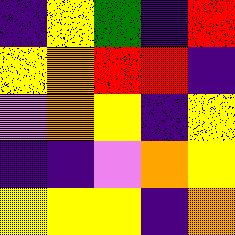[["indigo", "yellow", "green", "indigo", "red"], ["yellow", "orange", "red", "red", "indigo"], ["violet", "orange", "yellow", "indigo", "yellow"], ["indigo", "indigo", "violet", "orange", "yellow"], ["yellow", "yellow", "yellow", "indigo", "orange"]]